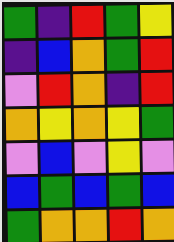[["green", "indigo", "red", "green", "yellow"], ["indigo", "blue", "orange", "green", "red"], ["violet", "red", "orange", "indigo", "red"], ["orange", "yellow", "orange", "yellow", "green"], ["violet", "blue", "violet", "yellow", "violet"], ["blue", "green", "blue", "green", "blue"], ["green", "orange", "orange", "red", "orange"]]